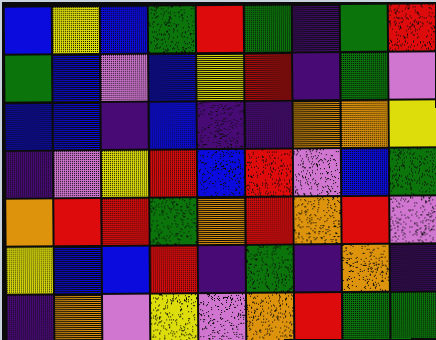[["blue", "yellow", "blue", "green", "red", "green", "indigo", "green", "red"], ["green", "blue", "violet", "blue", "yellow", "red", "indigo", "green", "violet"], ["blue", "blue", "indigo", "blue", "indigo", "indigo", "orange", "orange", "yellow"], ["indigo", "violet", "yellow", "red", "blue", "red", "violet", "blue", "green"], ["orange", "red", "red", "green", "orange", "red", "orange", "red", "violet"], ["yellow", "blue", "blue", "red", "indigo", "green", "indigo", "orange", "indigo"], ["indigo", "orange", "violet", "yellow", "violet", "orange", "red", "green", "green"]]